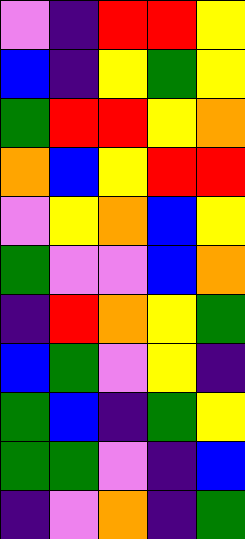[["violet", "indigo", "red", "red", "yellow"], ["blue", "indigo", "yellow", "green", "yellow"], ["green", "red", "red", "yellow", "orange"], ["orange", "blue", "yellow", "red", "red"], ["violet", "yellow", "orange", "blue", "yellow"], ["green", "violet", "violet", "blue", "orange"], ["indigo", "red", "orange", "yellow", "green"], ["blue", "green", "violet", "yellow", "indigo"], ["green", "blue", "indigo", "green", "yellow"], ["green", "green", "violet", "indigo", "blue"], ["indigo", "violet", "orange", "indigo", "green"]]